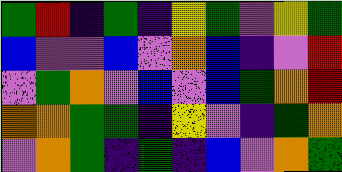[["green", "red", "indigo", "green", "indigo", "yellow", "green", "violet", "yellow", "green"], ["blue", "violet", "violet", "blue", "violet", "orange", "blue", "indigo", "violet", "red"], ["violet", "green", "orange", "violet", "blue", "violet", "blue", "green", "orange", "red"], ["orange", "orange", "green", "green", "indigo", "yellow", "violet", "indigo", "green", "orange"], ["violet", "orange", "green", "indigo", "green", "indigo", "blue", "violet", "orange", "green"]]